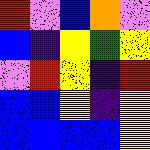[["red", "violet", "blue", "orange", "violet"], ["blue", "indigo", "yellow", "green", "yellow"], ["violet", "red", "yellow", "indigo", "red"], ["blue", "blue", "yellow", "indigo", "yellow"], ["blue", "blue", "blue", "blue", "yellow"]]